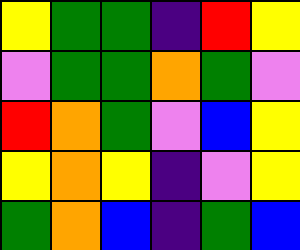[["yellow", "green", "green", "indigo", "red", "yellow"], ["violet", "green", "green", "orange", "green", "violet"], ["red", "orange", "green", "violet", "blue", "yellow"], ["yellow", "orange", "yellow", "indigo", "violet", "yellow"], ["green", "orange", "blue", "indigo", "green", "blue"]]